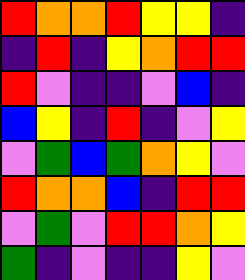[["red", "orange", "orange", "red", "yellow", "yellow", "indigo"], ["indigo", "red", "indigo", "yellow", "orange", "red", "red"], ["red", "violet", "indigo", "indigo", "violet", "blue", "indigo"], ["blue", "yellow", "indigo", "red", "indigo", "violet", "yellow"], ["violet", "green", "blue", "green", "orange", "yellow", "violet"], ["red", "orange", "orange", "blue", "indigo", "red", "red"], ["violet", "green", "violet", "red", "red", "orange", "yellow"], ["green", "indigo", "violet", "indigo", "indigo", "yellow", "violet"]]